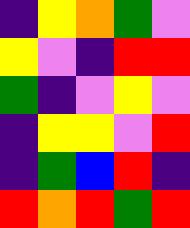[["indigo", "yellow", "orange", "green", "violet"], ["yellow", "violet", "indigo", "red", "red"], ["green", "indigo", "violet", "yellow", "violet"], ["indigo", "yellow", "yellow", "violet", "red"], ["indigo", "green", "blue", "red", "indigo"], ["red", "orange", "red", "green", "red"]]